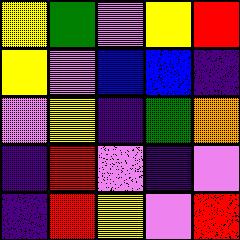[["yellow", "green", "violet", "yellow", "red"], ["yellow", "violet", "blue", "blue", "indigo"], ["violet", "yellow", "indigo", "green", "orange"], ["indigo", "red", "violet", "indigo", "violet"], ["indigo", "red", "yellow", "violet", "red"]]